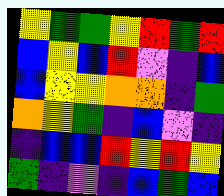[["yellow", "green", "green", "yellow", "red", "green", "red"], ["blue", "yellow", "blue", "red", "violet", "indigo", "blue"], ["blue", "yellow", "yellow", "orange", "orange", "indigo", "green"], ["orange", "yellow", "green", "indigo", "blue", "violet", "indigo"], ["indigo", "blue", "blue", "red", "yellow", "red", "yellow"], ["green", "indigo", "violet", "indigo", "blue", "green", "blue"]]